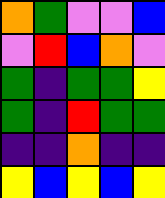[["orange", "green", "violet", "violet", "blue"], ["violet", "red", "blue", "orange", "violet"], ["green", "indigo", "green", "green", "yellow"], ["green", "indigo", "red", "green", "green"], ["indigo", "indigo", "orange", "indigo", "indigo"], ["yellow", "blue", "yellow", "blue", "yellow"]]